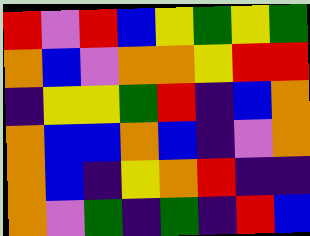[["red", "violet", "red", "blue", "yellow", "green", "yellow", "green"], ["orange", "blue", "violet", "orange", "orange", "yellow", "red", "red"], ["indigo", "yellow", "yellow", "green", "red", "indigo", "blue", "orange"], ["orange", "blue", "blue", "orange", "blue", "indigo", "violet", "orange"], ["orange", "blue", "indigo", "yellow", "orange", "red", "indigo", "indigo"], ["orange", "violet", "green", "indigo", "green", "indigo", "red", "blue"]]